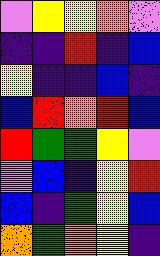[["violet", "yellow", "yellow", "orange", "violet"], ["indigo", "indigo", "red", "indigo", "blue"], ["yellow", "indigo", "indigo", "blue", "indigo"], ["blue", "red", "orange", "red", "blue"], ["red", "green", "green", "yellow", "violet"], ["violet", "blue", "indigo", "yellow", "red"], ["blue", "indigo", "green", "yellow", "blue"], ["orange", "green", "orange", "yellow", "indigo"]]